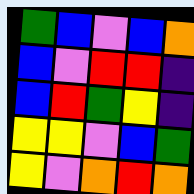[["green", "blue", "violet", "blue", "orange"], ["blue", "violet", "red", "red", "indigo"], ["blue", "red", "green", "yellow", "indigo"], ["yellow", "yellow", "violet", "blue", "green"], ["yellow", "violet", "orange", "red", "orange"]]